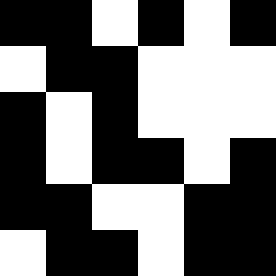[["black", "black", "white", "black", "white", "black"], ["white", "black", "black", "white", "white", "white"], ["black", "white", "black", "white", "white", "white"], ["black", "white", "black", "black", "white", "black"], ["black", "black", "white", "white", "black", "black"], ["white", "black", "black", "white", "black", "black"]]